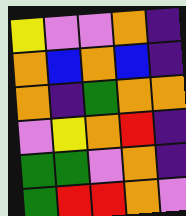[["yellow", "violet", "violet", "orange", "indigo"], ["orange", "blue", "orange", "blue", "indigo"], ["orange", "indigo", "green", "orange", "orange"], ["violet", "yellow", "orange", "red", "indigo"], ["green", "green", "violet", "orange", "indigo"], ["green", "red", "red", "orange", "violet"]]